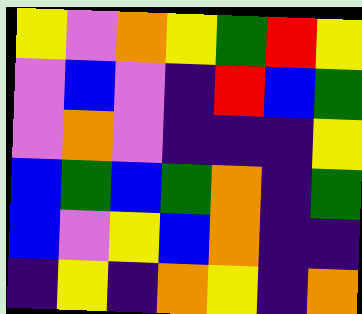[["yellow", "violet", "orange", "yellow", "green", "red", "yellow"], ["violet", "blue", "violet", "indigo", "red", "blue", "green"], ["violet", "orange", "violet", "indigo", "indigo", "indigo", "yellow"], ["blue", "green", "blue", "green", "orange", "indigo", "green"], ["blue", "violet", "yellow", "blue", "orange", "indigo", "indigo"], ["indigo", "yellow", "indigo", "orange", "yellow", "indigo", "orange"]]